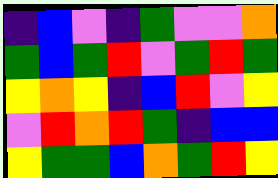[["indigo", "blue", "violet", "indigo", "green", "violet", "violet", "orange"], ["green", "blue", "green", "red", "violet", "green", "red", "green"], ["yellow", "orange", "yellow", "indigo", "blue", "red", "violet", "yellow"], ["violet", "red", "orange", "red", "green", "indigo", "blue", "blue"], ["yellow", "green", "green", "blue", "orange", "green", "red", "yellow"]]